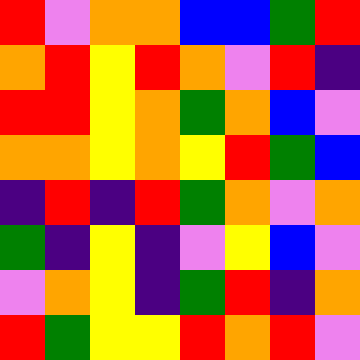[["red", "violet", "orange", "orange", "blue", "blue", "green", "red"], ["orange", "red", "yellow", "red", "orange", "violet", "red", "indigo"], ["red", "red", "yellow", "orange", "green", "orange", "blue", "violet"], ["orange", "orange", "yellow", "orange", "yellow", "red", "green", "blue"], ["indigo", "red", "indigo", "red", "green", "orange", "violet", "orange"], ["green", "indigo", "yellow", "indigo", "violet", "yellow", "blue", "violet"], ["violet", "orange", "yellow", "indigo", "green", "red", "indigo", "orange"], ["red", "green", "yellow", "yellow", "red", "orange", "red", "violet"]]